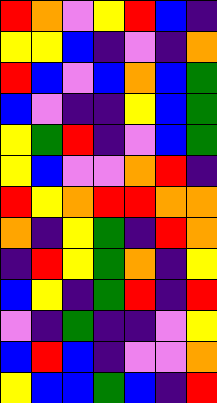[["red", "orange", "violet", "yellow", "red", "blue", "indigo"], ["yellow", "yellow", "blue", "indigo", "violet", "indigo", "orange"], ["red", "blue", "violet", "blue", "orange", "blue", "green"], ["blue", "violet", "indigo", "indigo", "yellow", "blue", "green"], ["yellow", "green", "red", "indigo", "violet", "blue", "green"], ["yellow", "blue", "violet", "violet", "orange", "red", "indigo"], ["red", "yellow", "orange", "red", "red", "orange", "orange"], ["orange", "indigo", "yellow", "green", "indigo", "red", "orange"], ["indigo", "red", "yellow", "green", "orange", "indigo", "yellow"], ["blue", "yellow", "indigo", "green", "red", "indigo", "red"], ["violet", "indigo", "green", "indigo", "indigo", "violet", "yellow"], ["blue", "red", "blue", "indigo", "violet", "violet", "orange"], ["yellow", "blue", "blue", "green", "blue", "indigo", "red"]]